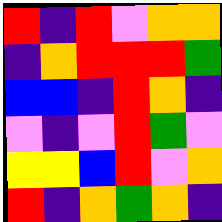[["red", "indigo", "red", "violet", "orange", "orange"], ["indigo", "orange", "red", "red", "red", "green"], ["blue", "blue", "indigo", "red", "orange", "indigo"], ["violet", "indigo", "violet", "red", "green", "violet"], ["yellow", "yellow", "blue", "red", "violet", "orange"], ["red", "indigo", "orange", "green", "orange", "indigo"]]